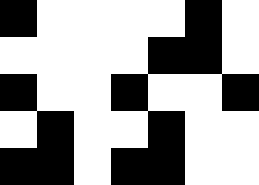[["black", "white", "white", "white", "white", "black", "white"], ["white", "white", "white", "white", "black", "black", "white"], ["black", "white", "white", "black", "white", "white", "black"], ["white", "black", "white", "white", "black", "white", "white"], ["black", "black", "white", "black", "black", "white", "white"]]